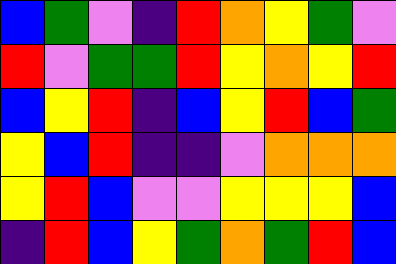[["blue", "green", "violet", "indigo", "red", "orange", "yellow", "green", "violet"], ["red", "violet", "green", "green", "red", "yellow", "orange", "yellow", "red"], ["blue", "yellow", "red", "indigo", "blue", "yellow", "red", "blue", "green"], ["yellow", "blue", "red", "indigo", "indigo", "violet", "orange", "orange", "orange"], ["yellow", "red", "blue", "violet", "violet", "yellow", "yellow", "yellow", "blue"], ["indigo", "red", "blue", "yellow", "green", "orange", "green", "red", "blue"]]